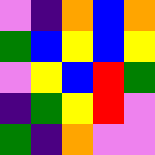[["violet", "indigo", "orange", "blue", "orange"], ["green", "blue", "yellow", "blue", "yellow"], ["violet", "yellow", "blue", "red", "green"], ["indigo", "green", "yellow", "red", "violet"], ["green", "indigo", "orange", "violet", "violet"]]